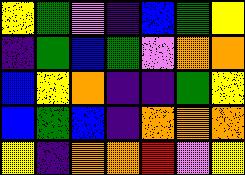[["yellow", "green", "violet", "indigo", "blue", "green", "yellow"], ["indigo", "green", "blue", "green", "violet", "orange", "orange"], ["blue", "yellow", "orange", "indigo", "indigo", "green", "yellow"], ["blue", "green", "blue", "indigo", "orange", "orange", "orange"], ["yellow", "indigo", "orange", "orange", "red", "violet", "yellow"]]